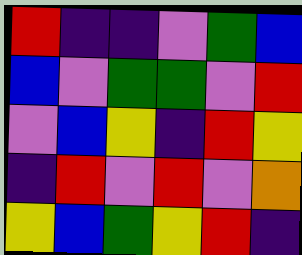[["red", "indigo", "indigo", "violet", "green", "blue"], ["blue", "violet", "green", "green", "violet", "red"], ["violet", "blue", "yellow", "indigo", "red", "yellow"], ["indigo", "red", "violet", "red", "violet", "orange"], ["yellow", "blue", "green", "yellow", "red", "indigo"]]